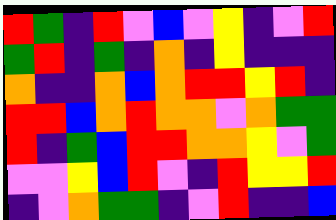[["red", "green", "indigo", "red", "violet", "blue", "violet", "yellow", "indigo", "violet", "red"], ["green", "red", "indigo", "green", "indigo", "orange", "indigo", "yellow", "indigo", "indigo", "indigo"], ["orange", "indigo", "indigo", "orange", "blue", "orange", "red", "red", "yellow", "red", "indigo"], ["red", "red", "blue", "orange", "red", "orange", "orange", "violet", "orange", "green", "green"], ["red", "indigo", "green", "blue", "red", "red", "orange", "orange", "yellow", "violet", "green"], ["violet", "violet", "yellow", "blue", "red", "violet", "indigo", "red", "yellow", "yellow", "red"], ["indigo", "violet", "orange", "green", "green", "indigo", "violet", "red", "indigo", "indigo", "blue"]]